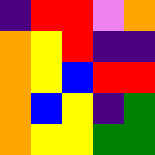[["indigo", "red", "red", "violet", "orange"], ["orange", "yellow", "red", "indigo", "indigo"], ["orange", "yellow", "blue", "red", "red"], ["orange", "blue", "yellow", "indigo", "green"], ["orange", "yellow", "yellow", "green", "green"]]